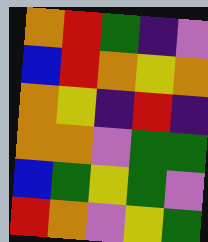[["orange", "red", "green", "indigo", "violet"], ["blue", "red", "orange", "yellow", "orange"], ["orange", "yellow", "indigo", "red", "indigo"], ["orange", "orange", "violet", "green", "green"], ["blue", "green", "yellow", "green", "violet"], ["red", "orange", "violet", "yellow", "green"]]